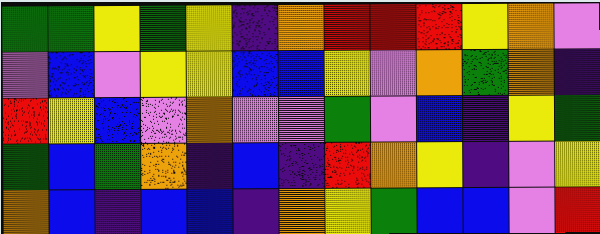[["green", "green", "yellow", "green", "yellow", "indigo", "orange", "red", "red", "red", "yellow", "orange", "violet"], ["violet", "blue", "violet", "yellow", "yellow", "blue", "blue", "yellow", "violet", "orange", "green", "orange", "indigo"], ["red", "yellow", "blue", "violet", "orange", "violet", "violet", "green", "violet", "blue", "indigo", "yellow", "green"], ["green", "blue", "green", "orange", "indigo", "blue", "indigo", "red", "orange", "yellow", "indigo", "violet", "yellow"], ["orange", "blue", "indigo", "blue", "blue", "indigo", "orange", "yellow", "green", "blue", "blue", "violet", "red"]]